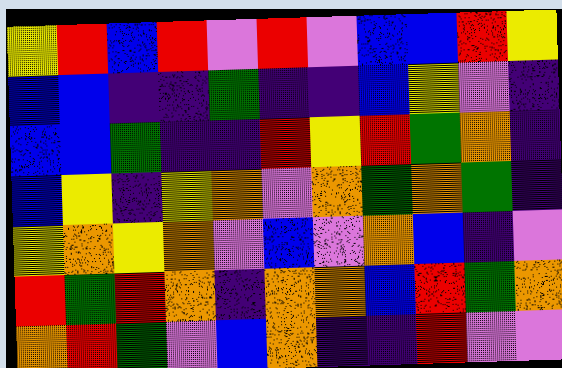[["yellow", "red", "blue", "red", "violet", "red", "violet", "blue", "blue", "red", "yellow"], ["blue", "blue", "indigo", "indigo", "green", "indigo", "indigo", "blue", "yellow", "violet", "indigo"], ["blue", "blue", "green", "indigo", "indigo", "red", "yellow", "red", "green", "orange", "indigo"], ["blue", "yellow", "indigo", "yellow", "orange", "violet", "orange", "green", "orange", "green", "indigo"], ["yellow", "orange", "yellow", "orange", "violet", "blue", "violet", "orange", "blue", "indigo", "violet"], ["red", "green", "red", "orange", "indigo", "orange", "orange", "blue", "red", "green", "orange"], ["orange", "red", "green", "violet", "blue", "orange", "indigo", "indigo", "red", "violet", "violet"]]